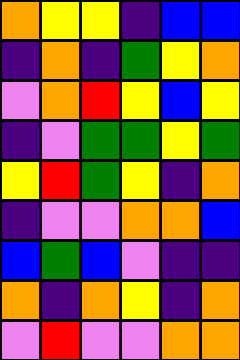[["orange", "yellow", "yellow", "indigo", "blue", "blue"], ["indigo", "orange", "indigo", "green", "yellow", "orange"], ["violet", "orange", "red", "yellow", "blue", "yellow"], ["indigo", "violet", "green", "green", "yellow", "green"], ["yellow", "red", "green", "yellow", "indigo", "orange"], ["indigo", "violet", "violet", "orange", "orange", "blue"], ["blue", "green", "blue", "violet", "indigo", "indigo"], ["orange", "indigo", "orange", "yellow", "indigo", "orange"], ["violet", "red", "violet", "violet", "orange", "orange"]]